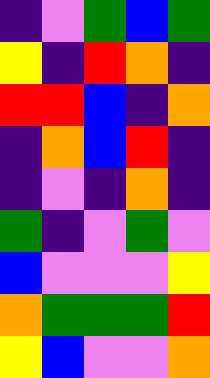[["indigo", "violet", "green", "blue", "green"], ["yellow", "indigo", "red", "orange", "indigo"], ["red", "red", "blue", "indigo", "orange"], ["indigo", "orange", "blue", "red", "indigo"], ["indigo", "violet", "indigo", "orange", "indigo"], ["green", "indigo", "violet", "green", "violet"], ["blue", "violet", "violet", "violet", "yellow"], ["orange", "green", "green", "green", "red"], ["yellow", "blue", "violet", "violet", "orange"]]